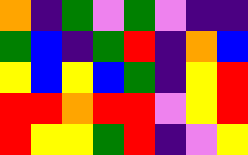[["orange", "indigo", "green", "violet", "green", "violet", "indigo", "indigo"], ["green", "blue", "indigo", "green", "red", "indigo", "orange", "blue"], ["yellow", "blue", "yellow", "blue", "green", "indigo", "yellow", "red"], ["red", "red", "orange", "red", "red", "violet", "yellow", "red"], ["red", "yellow", "yellow", "green", "red", "indigo", "violet", "yellow"]]